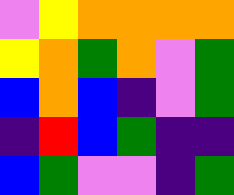[["violet", "yellow", "orange", "orange", "orange", "orange"], ["yellow", "orange", "green", "orange", "violet", "green"], ["blue", "orange", "blue", "indigo", "violet", "green"], ["indigo", "red", "blue", "green", "indigo", "indigo"], ["blue", "green", "violet", "violet", "indigo", "green"]]